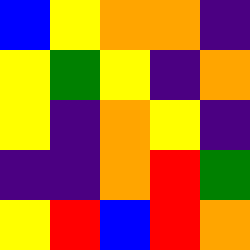[["blue", "yellow", "orange", "orange", "indigo"], ["yellow", "green", "yellow", "indigo", "orange"], ["yellow", "indigo", "orange", "yellow", "indigo"], ["indigo", "indigo", "orange", "red", "green"], ["yellow", "red", "blue", "red", "orange"]]